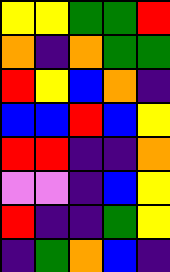[["yellow", "yellow", "green", "green", "red"], ["orange", "indigo", "orange", "green", "green"], ["red", "yellow", "blue", "orange", "indigo"], ["blue", "blue", "red", "blue", "yellow"], ["red", "red", "indigo", "indigo", "orange"], ["violet", "violet", "indigo", "blue", "yellow"], ["red", "indigo", "indigo", "green", "yellow"], ["indigo", "green", "orange", "blue", "indigo"]]